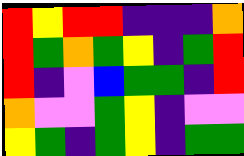[["red", "yellow", "red", "red", "indigo", "indigo", "indigo", "orange"], ["red", "green", "orange", "green", "yellow", "indigo", "green", "red"], ["red", "indigo", "violet", "blue", "green", "green", "indigo", "red"], ["orange", "violet", "violet", "green", "yellow", "indigo", "violet", "violet"], ["yellow", "green", "indigo", "green", "yellow", "indigo", "green", "green"]]